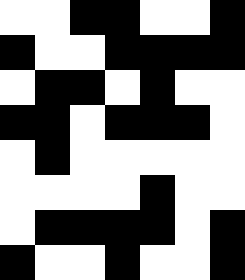[["white", "white", "black", "black", "white", "white", "black"], ["black", "white", "white", "black", "black", "black", "black"], ["white", "black", "black", "white", "black", "white", "white"], ["black", "black", "white", "black", "black", "black", "white"], ["white", "black", "white", "white", "white", "white", "white"], ["white", "white", "white", "white", "black", "white", "white"], ["white", "black", "black", "black", "black", "white", "black"], ["black", "white", "white", "black", "white", "white", "black"]]